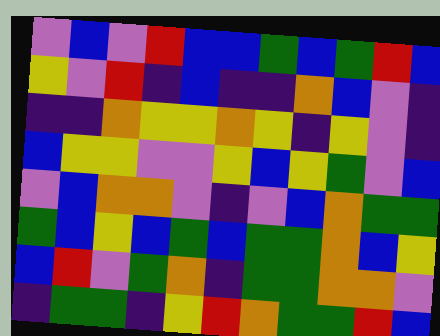[["violet", "blue", "violet", "red", "blue", "blue", "green", "blue", "green", "red", "blue"], ["yellow", "violet", "red", "indigo", "blue", "indigo", "indigo", "orange", "blue", "violet", "indigo"], ["indigo", "indigo", "orange", "yellow", "yellow", "orange", "yellow", "indigo", "yellow", "violet", "indigo"], ["blue", "yellow", "yellow", "violet", "violet", "yellow", "blue", "yellow", "green", "violet", "blue"], ["violet", "blue", "orange", "orange", "violet", "indigo", "violet", "blue", "orange", "green", "green"], ["green", "blue", "yellow", "blue", "green", "blue", "green", "green", "orange", "blue", "yellow"], ["blue", "red", "violet", "green", "orange", "indigo", "green", "green", "orange", "orange", "violet"], ["indigo", "green", "green", "indigo", "yellow", "red", "orange", "green", "green", "red", "blue"]]